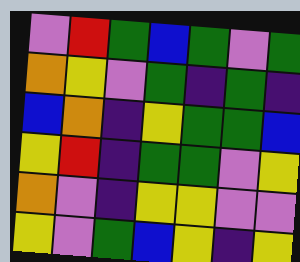[["violet", "red", "green", "blue", "green", "violet", "green"], ["orange", "yellow", "violet", "green", "indigo", "green", "indigo"], ["blue", "orange", "indigo", "yellow", "green", "green", "blue"], ["yellow", "red", "indigo", "green", "green", "violet", "yellow"], ["orange", "violet", "indigo", "yellow", "yellow", "violet", "violet"], ["yellow", "violet", "green", "blue", "yellow", "indigo", "yellow"]]